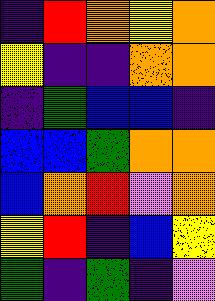[["indigo", "red", "orange", "yellow", "orange"], ["yellow", "indigo", "indigo", "orange", "orange"], ["indigo", "green", "blue", "blue", "indigo"], ["blue", "blue", "green", "orange", "orange"], ["blue", "orange", "red", "violet", "orange"], ["yellow", "red", "indigo", "blue", "yellow"], ["green", "indigo", "green", "indigo", "violet"]]